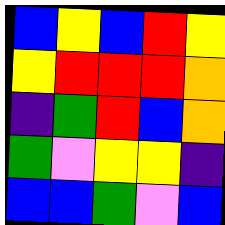[["blue", "yellow", "blue", "red", "yellow"], ["yellow", "red", "red", "red", "orange"], ["indigo", "green", "red", "blue", "orange"], ["green", "violet", "yellow", "yellow", "indigo"], ["blue", "blue", "green", "violet", "blue"]]